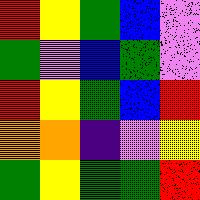[["red", "yellow", "green", "blue", "violet"], ["green", "violet", "blue", "green", "violet"], ["red", "yellow", "green", "blue", "red"], ["orange", "orange", "indigo", "violet", "yellow"], ["green", "yellow", "green", "green", "red"]]